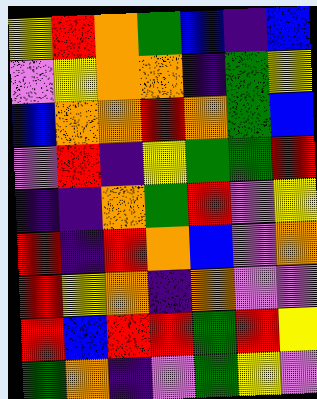[["yellow", "red", "orange", "green", "blue", "indigo", "blue"], ["violet", "yellow", "orange", "orange", "indigo", "green", "yellow"], ["blue", "orange", "orange", "red", "orange", "green", "blue"], ["violet", "red", "indigo", "yellow", "green", "green", "red"], ["indigo", "indigo", "orange", "green", "red", "violet", "yellow"], ["red", "indigo", "red", "orange", "blue", "violet", "orange"], ["red", "yellow", "orange", "indigo", "orange", "violet", "violet"], ["red", "blue", "red", "red", "green", "red", "yellow"], ["green", "orange", "indigo", "violet", "green", "yellow", "violet"]]